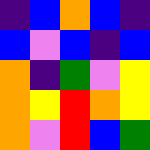[["indigo", "blue", "orange", "blue", "indigo"], ["blue", "violet", "blue", "indigo", "blue"], ["orange", "indigo", "green", "violet", "yellow"], ["orange", "yellow", "red", "orange", "yellow"], ["orange", "violet", "red", "blue", "green"]]